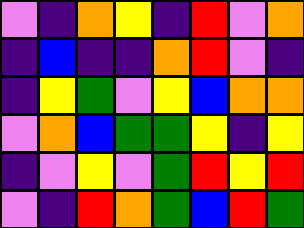[["violet", "indigo", "orange", "yellow", "indigo", "red", "violet", "orange"], ["indigo", "blue", "indigo", "indigo", "orange", "red", "violet", "indigo"], ["indigo", "yellow", "green", "violet", "yellow", "blue", "orange", "orange"], ["violet", "orange", "blue", "green", "green", "yellow", "indigo", "yellow"], ["indigo", "violet", "yellow", "violet", "green", "red", "yellow", "red"], ["violet", "indigo", "red", "orange", "green", "blue", "red", "green"]]